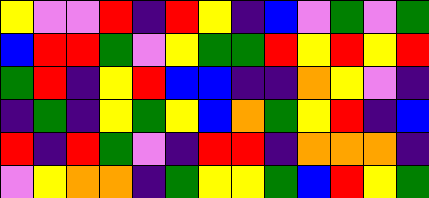[["yellow", "violet", "violet", "red", "indigo", "red", "yellow", "indigo", "blue", "violet", "green", "violet", "green"], ["blue", "red", "red", "green", "violet", "yellow", "green", "green", "red", "yellow", "red", "yellow", "red"], ["green", "red", "indigo", "yellow", "red", "blue", "blue", "indigo", "indigo", "orange", "yellow", "violet", "indigo"], ["indigo", "green", "indigo", "yellow", "green", "yellow", "blue", "orange", "green", "yellow", "red", "indigo", "blue"], ["red", "indigo", "red", "green", "violet", "indigo", "red", "red", "indigo", "orange", "orange", "orange", "indigo"], ["violet", "yellow", "orange", "orange", "indigo", "green", "yellow", "yellow", "green", "blue", "red", "yellow", "green"]]